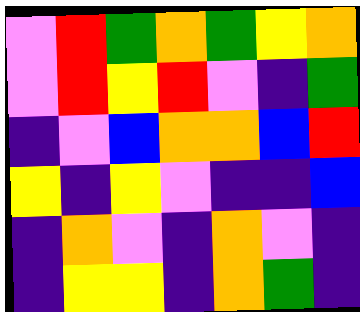[["violet", "red", "green", "orange", "green", "yellow", "orange"], ["violet", "red", "yellow", "red", "violet", "indigo", "green"], ["indigo", "violet", "blue", "orange", "orange", "blue", "red"], ["yellow", "indigo", "yellow", "violet", "indigo", "indigo", "blue"], ["indigo", "orange", "violet", "indigo", "orange", "violet", "indigo"], ["indigo", "yellow", "yellow", "indigo", "orange", "green", "indigo"]]